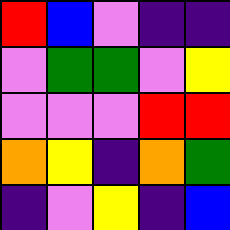[["red", "blue", "violet", "indigo", "indigo"], ["violet", "green", "green", "violet", "yellow"], ["violet", "violet", "violet", "red", "red"], ["orange", "yellow", "indigo", "orange", "green"], ["indigo", "violet", "yellow", "indigo", "blue"]]